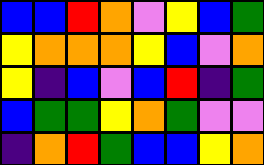[["blue", "blue", "red", "orange", "violet", "yellow", "blue", "green"], ["yellow", "orange", "orange", "orange", "yellow", "blue", "violet", "orange"], ["yellow", "indigo", "blue", "violet", "blue", "red", "indigo", "green"], ["blue", "green", "green", "yellow", "orange", "green", "violet", "violet"], ["indigo", "orange", "red", "green", "blue", "blue", "yellow", "orange"]]